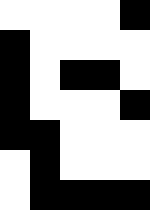[["white", "white", "white", "white", "black"], ["black", "white", "white", "white", "white"], ["black", "white", "black", "black", "white"], ["black", "white", "white", "white", "black"], ["black", "black", "white", "white", "white"], ["white", "black", "white", "white", "white"], ["white", "black", "black", "black", "black"]]